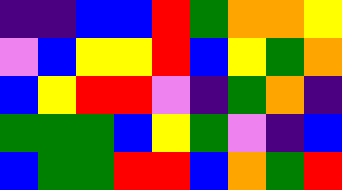[["indigo", "indigo", "blue", "blue", "red", "green", "orange", "orange", "yellow"], ["violet", "blue", "yellow", "yellow", "red", "blue", "yellow", "green", "orange"], ["blue", "yellow", "red", "red", "violet", "indigo", "green", "orange", "indigo"], ["green", "green", "green", "blue", "yellow", "green", "violet", "indigo", "blue"], ["blue", "green", "green", "red", "red", "blue", "orange", "green", "red"]]